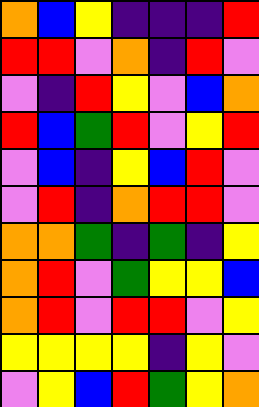[["orange", "blue", "yellow", "indigo", "indigo", "indigo", "red"], ["red", "red", "violet", "orange", "indigo", "red", "violet"], ["violet", "indigo", "red", "yellow", "violet", "blue", "orange"], ["red", "blue", "green", "red", "violet", "yellow", "red"], ["violet", "blue", "indigo", "yellow", "blue", "red", "violet"], ["violet", "red", "indigo", "orange", "red", "red", "violet"], ["orange", "orange", "green", "indigo", "green", "indigo", "yellow"], ["orange", "red", "violet", "green", "yellow", "yellow", "blue"], ["orange", "red", "violet", "red", "red", "violet", "yellow"], ["yellow", "yellow", "yellow", "yellow", "indigo", "yellow", "violet"], ["violet", "yellow", "blue", "red", "green", "yellow", "orange"]]